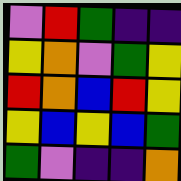[["violet", "red", "green", "indigo", "indigo"], ["yellow", "orange", "violet", "green", "yellow"], ["red", "orange", "blue", "red", "yellow"], ["yellow", "blue", "yellow", "blue", "green"], ["green", "violet", "indigo", "indigo", "orange"]]